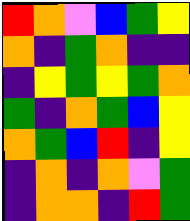[["red", "orange", "violet", "blue", "green", "yellow"], ["orange", "indigo", "green", "orange", "indigo", "indigo"], ["indigo", "yellow", "green", "yellow", "green", "orange"], ["green", "indigo", "orange", "green", "blue", "yellow"], ["orange", "green", "blue", "red", "indigo", "yellow"], ["indigo", "orange", "indigo", "orange", "violet", "green"], ["indigo", "orange", "orange", "indigo", "red", "green"]]